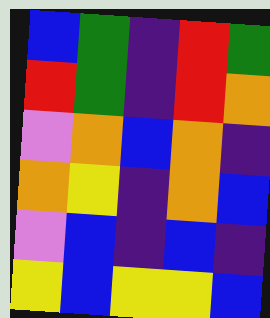[["blue", "green", "indigo", "red", "green"], ["red", "green", "indigo", "red", "orange"], ["violet", "orange", "blue", "orange", "indigo"], ["orange", "yellow", "indigo", "orange", "blue"], ["violet", "blue", "indigo", "blue", "indigo"], ["yellow", "blue", "yellow", "yellow", "blue"]]